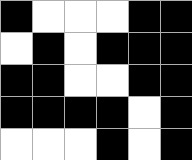[["black", "white", "white", "white", "black", "black"], ["white", "black", "white", "black", "black", "black"], ["black", "black", "white", "white", "black", "black"], ["black", "black", "black", "black", "white", "black"], ["white", "white", "white", "black", "white", "black"]]